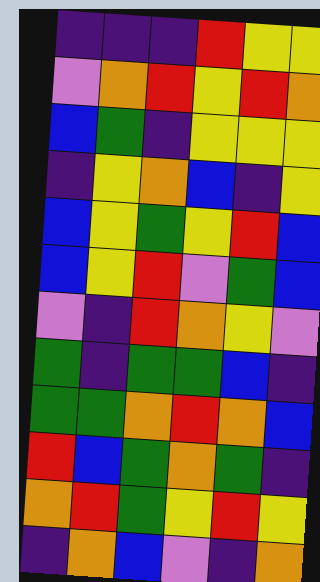[["indigo", "indigo", "indigo", "red", "yellow", "yellow"], ["violet", "orange", "red", "yellow", "red", "orange"], ["blue", "green", "indigo", "yellow", "yellow", "yellow"], ["indigo", "yellow", "orange", "blue", "indigo", "yellow"], ["blue", "yellow", "green", "yellow", "red", "blue"], ["blue", "yellow", "red", "violet", "green", "blue"], ["violet", "indigo", "red", "orange", "yellow", "violet"], ["green", "indigo", "green", "green", "blue", "indigo"], ["green", "green", "orange", "red", "orange", "blue"], ["red", "blue", "green", "orange", "green", "indigo"], ["orange", "red", "green", "yellow", "red", "yellow"], ["indigo", "orange", "blue", "violet", "indigo", "orange"]]